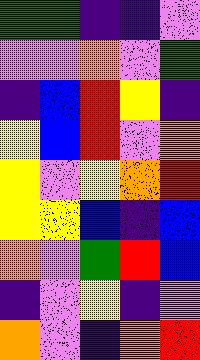[["green", "green", "indigo", "indigo", "violet"], ["violet", "violet", "orange", "violet", "green"], ["indigo", "blue", "red", "yellow", "indigo"], ["yellow", "blue", "red", "violet", "orange"], ["yellow", "violet", "yellow", "orange", "red"], ["yellow", "yellow", "blue", "indigo", "blue"], ["orange", "violet", "green", "red", "blue"], ["indigo", "violet", "yellow", "indigo", "violet"], ["orange", "violet", "indigo", "orange", "red"]]